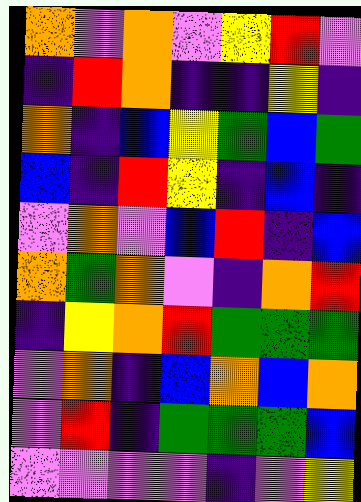[["orange", "violet", "orange", "violet", "yellow", "red", "violet"], ["indigo", "red", "orange", "indigo", "indigo", "yellow", "indigo"], ["orange", "indigo", "blue", "yellow", "green", "blue", "green"], ["blue", "indigo", "red", "yellow", "indigo", "blue", "indigo"], ["violet", "orange", "violet", "blue", "red", "indigo", "blue"], ["orange", "green", "orange", "violet", "indigo", "orange", "red"], ["indigo", "yellow", "orange", "red", "green", "green", "green"], ["violet", "orange", "indigo", "blue", "orange", "blue", "orange"], ["violet", "red", "indigo", "green", "green", "green", "blue"], ["violet", "violet", "violet", "violet", "indigo", "violet", "yellow"]]